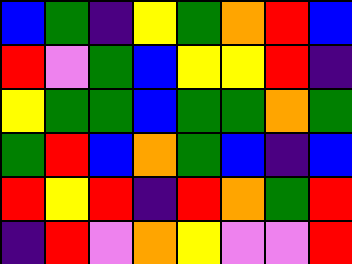[["blue", "green", "indigo", "yellow", "green", "orange", "red", "blue"], ["red", "violet", "green", "blue", "yellow", "yellow", "red", "indigo"], ["yellow", "green", "green", "blue", "green", "green", "orange", "green"], ["green", "red", "blue", "orange", "green", "blue", "indigo", "blue"], ["red", "yellow", "red", "indigo", "red", "orange", "green", "red"], ["indigo", "red", "violet", "orange", "yellow", "violet", "violet", "red"]]